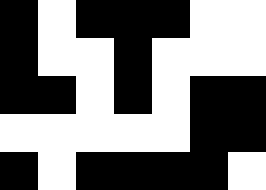[["black", "white", "black", "black", "black", "white", "white"], ["black", "white", "white", "black", "white", "white", "white"], ["black", "black", "white", "black", "white", "black", "black"], ["white", "white", "white", "white", "white", "black", "black"], ["black", "white", "black", "black", "black", "black", "white"]]